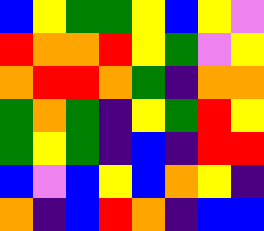[["blue", "yellow", "green", "green", "yellow", "blue", "yellow", "violet"], ["red", "orange", "orange", "red", "yellow", "green", "violet", "yellow"], ["orange", "red", "red", "orange", "green", "indigo", "orange", "orange"], ["green", "orange", "green", "indigo", "yellow", "green", "red", "yellow"], ["green", "yellow", "green", "indigo", "blue", "indigo", "red", "red"], ["blue", "violet", "blue", "yellow", "blue", "orange", "yellow", "indigo"], ["orange", "indigo", "blue", "red", "orange", "indigo", "blue", "blue"]]